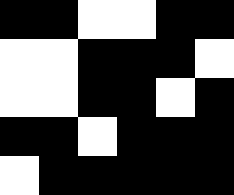[["black", "black", "white", "white", "black", "black"], ["white", "white", "black", "black", "black", "white"], ["white", "white", "black", "black", "white", "black"], ["black", "black", "white", "black", "black", "black"], ["white", "black", "black", "black", "black", "black"]]